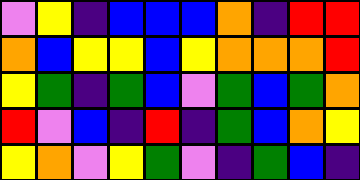[["violet", "yellow", "indigo", "blue", "blue", "blue", "orange", "indigo", "red", "red"], ["orange", "blue", "yellow", "yellow", "blue", "yellow", "orange", "orange", "orange", "red"], ["yellow", "green", "indigo", "green", "blue", "violet", "green", "blue", "green", "orange"], ["red", "violet", "blue", "indigo", "red", "indigo", "green", "blue", "orange", "yellow"], ["yellow", "orange", "violet", "yellow", "green", "violet", "indigo", "green", "blue", "indigo"]]